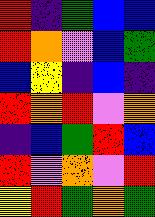[["red", "indigo", "green", "blue", "blue"], ["red", "orange", "violet", "blue", "green"], ["blue", "yellow", "indigo", "blue", "indigo"], ["red", "orange", "red", "violet", "orange"], ["indigo", "blue", "green", "red", "blue"], ["red", "violet", "orange", "violet", "red"], ["yellow", "red", "green", "orange", "green"]]